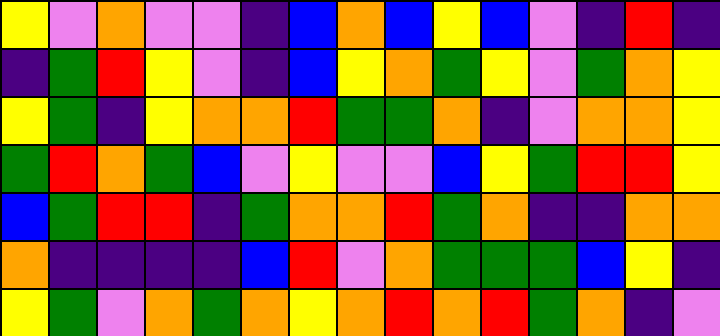[["yellow", "violet", "orange", "violet", "violet", "indigo", "blue", "orange", "blue", "yellow", "blue", "violet", "indigo", "red", "indigo"], ["indigo", "green", "red", "yellow", "violet", "indigo", "blue", "yellow", "orange", "green", "yellow", "violet", "green", "orange", "yellow"], ["yellow", "green", "indigo", "yellow", "orange", "orange", "red", "green", "green", "orange", "indigo", "violet", "orange", "orange", "yellow"], ["green", "red", "orange", "green", "blue", "violet", "yellow", "violet", "violet", "blue", "yellow", "green", "red", "red", "yellow"], ["blue", "green", "red", "red", "indigo", "green", "orange", "orange", "red", "green", "orange", "indigo", "indigo", "orange", "orange"], ["orange", "indigo", "indigo", "indigo", "indigo", "blue", "red", "violet", "orange", "green", "green", "green", "blue", "yellow", "indigo"], ["yellow", "green", "violet", "orange", "green", "orange", "yellow", "orange", "red", "orange", "red", "green", "orange", "indigo", "violet"]]